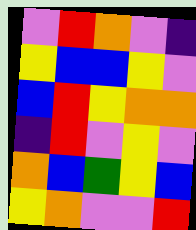[["violet", "red", "orange", "violet", "indigo"], ["yellow", "blue", "blue", "yellow", "violet"], ["blue", "red", "yellow", "orange", "orange"], ["indigo", "red", "violet", "yellow", "violet"], ["orange", "blue", "green", "yellow", "blue"], ["yellow", "orange", "violet", "violet", "red"]]